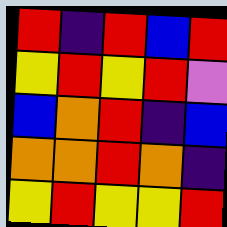[["red", "indigo", "red", "blue", "red"], ["yellow", "red", "yellow", "red", "violet"], ["blue", "orange", "red", "indigo", "blue"], ["orange", "orange", "red", "orange", "indigo"], ["yellow", "red", "yellow", "yellow", "red"]]